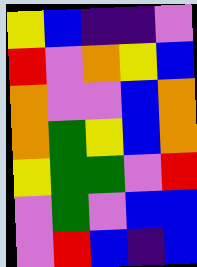[["yellow", "blue", "indigo", "indigo", "violet"], ["red", "violet", "orange", "yellow", "blue"], ["orange", "violet", "violet", "blue", "orange"], ["orange", "green", "yellow", "blue", "orange"], ["yellow", "green", "green", "violet", "red"], ["violet", "green", "violet", "blue", "blue"], ["violet", "red", "blue", "indigo", "blue"]]